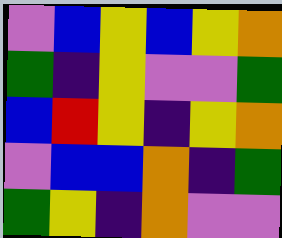[["violet", "blue", "yellow", "blue", "yellow", "orange"], ["green", "indigo", "yellow", "violet", "violet", "green"], ["blue", "red", "yellow", "indigo", "yellow", "orange"], ["violet", "blue", "blue", "orange", "indigo", "green"], ["green", "yellow", "indigo", "orange", "violet", "violet"]]